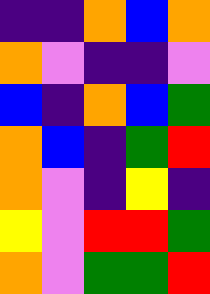[["indigo", "indigo", "orange", "blue", "orange"], ["orange", "violet", "indigo", "indigo", "violet"], ["blue", "indigo", "orange", "blue", "green"], ["orange", "blue", "indigo", "green", "red"], ["orange", "violet", "indigo", "yellow", "indigo"], ["yellow", "violet", "red", "red", "green"], ["orange", "violet", "green", "green", "red"]]